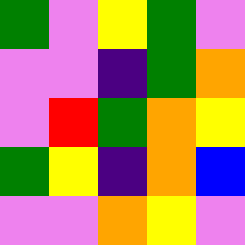[["green", "violet", "yellow", "green", "violet"], ["violet", "violet", "indigo", "green", "orange"], ["violet", "red", "green", "orange", "yellow"], ["green", "yellow", "indigo", "orange", "blue"], ["violet", "violet", "orange", "yellow", "violet"]]